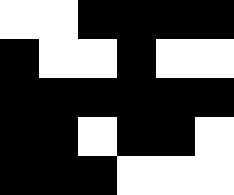[["white", "white", "black", "black", "black", "black"], ["black", "white", "white", "black", "white", "white"], ["black", "black", "black", "black", "black", "black"], ["black", "black", "white", "black", "black", "white"], ["black", "black", "black", "white", "white", "white"]]